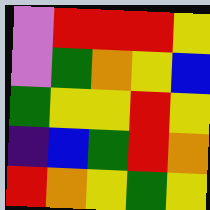[["violet", "red", "red", "red", "yellow"], ["violet", "green", "orange", "yellow", "blue"], ["green", "yellow", "yellow", "red", "yellow"], ["indigo", "blue", "green", "red", "orange"], ["red", "orange", "yellow", "green", "yellow"]]